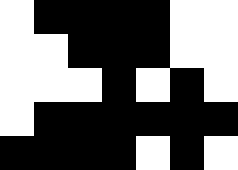[["white", "black", "black", "black", "black", "white", "white"], ["white", "white", "black", "black", "black", "white", "white"], ["white", "white", "white", "black", "white", "black", "white"], ["white", "black", "black", "black", "black", "black", "black"], ["black", "black", "black", "black", "white", "black", "white"]]